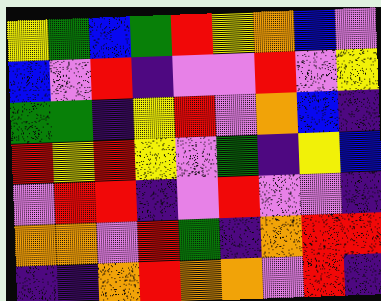[["yellow", "green", "blue", "green", "red", "yellow", "orange", "blue", "violet"], ["blue", "violet", "red", "indigo", "violet", "violet", "red", "violet", "yellow"], ["green", "green", "indigo", "yellow", "red", "violet", "orange", "blue", "indigo"], ["red", "yellow", "red", "yellow", "violet", "green", "indigo", "yellow", "blue"], ["violet", "red", "red", "indigo", "violet", "red", "violet", "violet", "indigo"], ["orange", "orange", "violet", "red", "green", "indigo", "orange", "red", "red"], ["indigo", "indigo", "orange", "red", "orange", "orange", "violet", "red", "indigo"]]